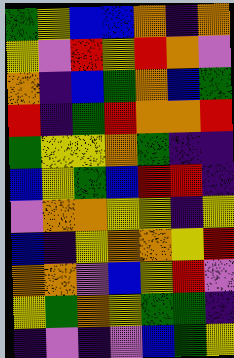[["green", "yellow", "blue", "blue", "orange", "indigo", "orange"], ["yellow", "violet", "red", "yellow", "red", "orange", "violet"], ["orange", "indigo", "blue", "green", "orange", "blue", "green"], ["red", "indigo", "green", "red", "orange", "orange", "red"], ["green", "yellow", "yellow", "orange", "green", "indigo", "indigo"], ["blue", "yellow", "green", "blue", "red", "red", "indigo"], ["violet", "orange", "orange", "yellow", "yellow", "indigo", "yellow"], ["blue", "indigo", "yellow", "orange", "orange", "yellow", "red"], ["orange", "orange", "violet", "blue", "yellow", "red", "violet"], ["yellow", "green", "orange", "yellow", "green", "green", "indigo"], ["indigo", "violet", "indigo", "violet", "blue", "green", "yellow"]]